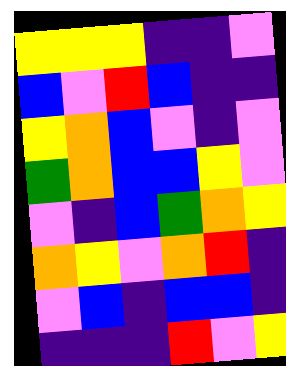[["yellow", "yellow", "yellow", "indigo", "indigo", "violet"], ["blue", "violet", "red", "blue", "indigo", "indigo"], ["yellow", "orange", "blue", "violet", "indigo", "violet"], ["green", "orange", "blue", "blue", "yellow", "violet"], ["violet", "indigo", "blue", "green", "orange", "yellow"], ["orange", "yellow", "violet", "orange", "red", "indigo"], ["violet", "blue", "indigo", "blue", "blue", "indigo"], ["indigo", "indigo", "indigo", "red", "violet", "yellow"]]